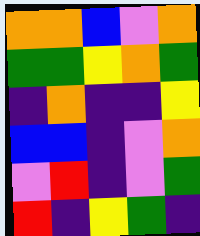[["orange", "orange", "blue", "violet", "orange"], ["green", "green", "yellow", "orange", "green"], ["indigo", "orange", "indigo", "indigo", "yellow"], ["blue", "blue", "indigo", "violet", "orange"], ["violet", "red", "indigo", "violet", "green"], ["red", "indigo", "yellow", "green", "indigo"]]